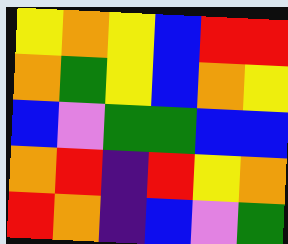[["yellow", "orange", "yellow", "blue", "red", "red"], ["orange", "green", "yellow", "blue", "orange", "yellow"], ["blue", "violet", "green", "green", "blue", "blue"], ["orange", "red", "indigo", "red", "yellow", "orange"], ["red", "orange", "indigo", "blue", "violet", "green"]]